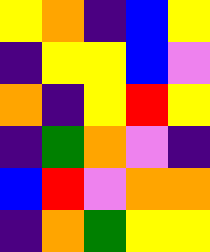[["yellow", "orange", "indigo", "blue", "yellow"], ["indigo", "yellow", "yellow", "blue", "violet"], ["orange", "indigo", "yellow", "red", "yellow"], ["indigo", "green", "orange", "violet", "indigo"], ["blue", "red", "violet", "orange", "orange"], ["indigo", "orange", "green", "yellow", "yellow"]]